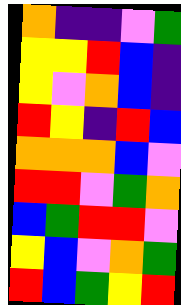[["orange", "indigo", "indigo", "violet", "green"], ["yellow", "yellow", "red", "blue", "indigo"], ["yellow", "violet", "orange", "blue", "indigo"], ["red", "yellow", "indigo", "red", "blue"], ["orange", "orange", "orange", "blue", "violet"], ["red", "red", "violet", "green", "orange"], ["blue", "green", "red", "red", "violet"], ["yellow", "blue", "violet", "orange", "green"], ["red", "blue", "green", "yellow", "red"]]